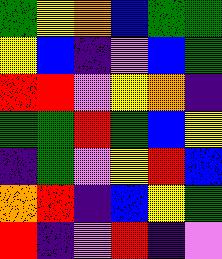[["green", "yellow", "orange", "blue", "green", "green"], ["yellow", "blue", "indigo", "violet", "blue", "green"], ["red", "red", "violet", "yellow", "orange", "indigo"], ["green", "green", "red", "green", "blue", "yellow"], ["indigo", "green", "violet", "yellow", "red", "blue"], ["orange", "red", "indigo", "blue", "yellow", "green"], ["red", "indigo", "violet", "red", "indigo", "violet"]]